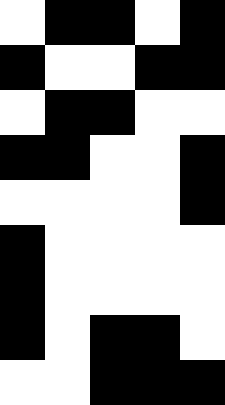[["white", "black", "black", "white", "black"], ["black", "white", "white", "black", "black"], ["white", "black", "black", "white", "white"], ["black", "black", "white", "white", "black"], ["white", "white", "white", "white", "black"], ["black", "white", "white", "white", "white"], ["black", "white", "white", "white", "white"], ["black", "white", "black", "black", "white"], ["white", "white", "black", "black", "black"]]